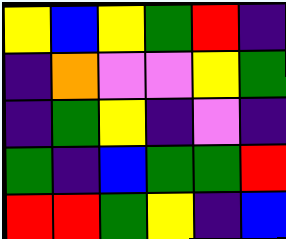[["yellow", "blue", "yellow", "green", "red", "indigo"], ["indigo", "orange", "violet", "violet", "yellow", "green"], ["indigo", "green", "yellow", "indigo", "violet", "indigo"], ["green", "indigo", "blue", "green", "green", "red"], ["red", "red", "green", "yellow", "indigo", "blue"]]